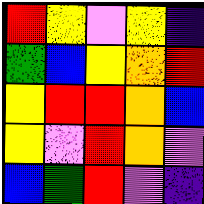[["red", "yellow", "violet", "yellow", "indigo"], ["green", "blue", "yellow", "orange", "red"], ["yellow", "red", "red", "orange", "blue"], ["yellow", "violet", "red", "orange", "violet"], ["blue", "green", "red", "violet", "indigo"]]